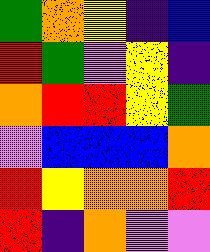[["green", "orange", "yellow", "indigo", "blue"], ["red", "green", "violet", "yellow", "indigo"], ["orange", "red", "red", "yellow", "green"], ["violet", "blue", "blue", "blue", "orange"], ["red", "yellow", "orange", "orange", "red"], ["red", "indigo", "orange", "violet", "violet"]]